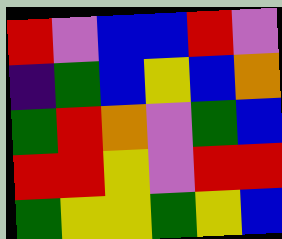[["red", "violet", "blue", "blue", "red", "violet"], ["indigo", "green", "blue", "yellow", "blue", "orange"], ["green", "red", "orange", "violet", "green", "blue"], ["red", "red", "yellow", "violet", "red", "red"], ["green", "yellow", "yellow", "green", "yellow", "blue"]]